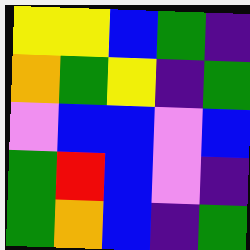[["yellow", "yellow", "blue", "green", "indigo"], ["orange", "green", "yellow", "indigo", "green"], ["violet", "blue", "blue", "violet", "blue"], ["green", "red", "blue", "violet", "indigo"], ["green", "orange", "blue", "indigo", "green"]]